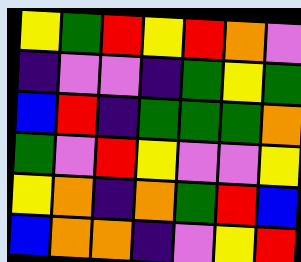[["yellow", "green", "red", "yellow", "red", "orange", "violet"], ["indigo", "violet", "violet", "indigo", "green", "yellow", "green"], ["blue", "red", "indigo", "green", "green", "green", "orange"], ["green", "violet", "red", "yellow", "violet", "violet", "yellow"], ["yellow", "orange", "indigo", "orange", "green", "red", "blue"], ["blue", "orange", "orange", "indigo", "violet", "yellow", "red"]]